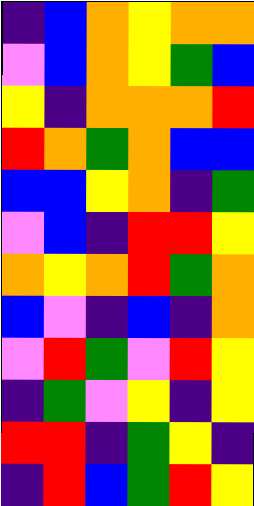[["indigo", "blue", "orange", "yellow", "orange", "orange"], ["violet", "blue", "orange", "yellow", "green", "blue"], ["yellow", "indigo", "orange", "orange", "orange", "red"], ["red", "orange", "green", "orange", "blue", "blue"], ["blue", "blue", "yellow", "orange", "indigo", "green"], ["violet", "blue", "indigo", "red", "red", "yellow"], ["orange", "yellow", "orange", "red", "green", "orange"], ["blue", "violet", "indigo", "blue", "indigo", "orange"], ["violet", "red", "green", "violet", "red", "yellow"], ["indigo", "green", "violet", "yellow", "indigo", "yellow"], ["red", "red", "indigo", "green", "yellow", "indigo"], ["indigo", "red", "blue", "green", "red", "yellow"]]